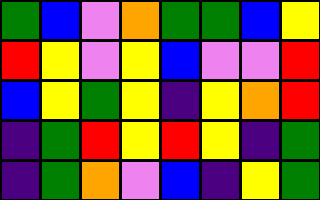[["green", "blue", "violet", "orange", "green", "green", "blue", "yellow"], ["red", "yellow", "violet", "yellow", "blue", "violet", "violet", "red"], ["blue", "yellow", "green", "yellow", "indigo", "yellow", "orange", "red"], ["indigo", "green", "red", "yellow", "red", "yellow", "indigo", "green"], ["indigo", "green", "orange", "violet", "blue", "indigo", "yellow", "green"]]